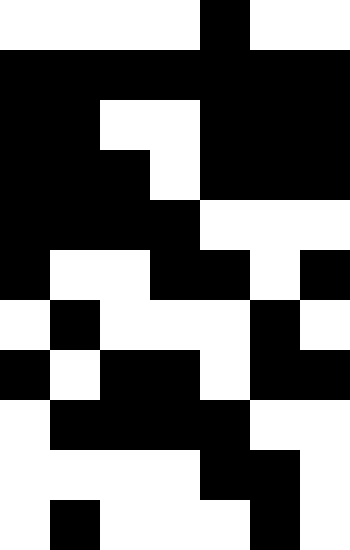[["white", "white", "white", "white", "black", "white", "white"], ["black", "black", "black", "black", "black", "black", "black"], ["black", "black", "white", "white", "black", "black", "black"], ["black", "black", "black", "white", "black", "black", "black"], ["black", "black", "black", "black", "white", "white", "white"], ["black", "white", "white", "black", "black", "white", "black"], ["white", "black", "white", "white", "white", "black", "white"], ["black", "white", "black", "black", "white", "black", "black"], ["white", "black", "black", "black", "black", "white", "white"], ["white", "white", "white", "white", "black", "black", "white"], ["white", "black", "white", "white", "white", "black", "white"]]